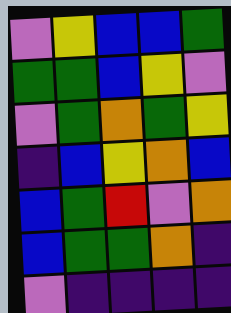[["violet", "yellow", "blue", "blue", "green"], ["green", "green", "blue", "yellow", "violet"], ["violet", "green", "orange", "green", "yellow"], ["indigo", "blue", "yellow", "orange", "blue"], ["blue", "green", "red", "violet", "orange"], ["blue", "green", "green", "orange", "indigo"], ["violet", "indigo", "indigo", "indigo", "indigo"]]